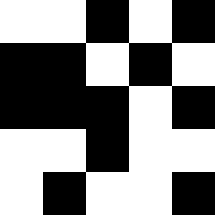[["white", "white", "black", "white", "black"], ["black", "black", "white", "black", "white"], ["black", "black", "black", "white", "black"], ["white", "white", "black", "white", "white"], ["white", "black", "white", "white", "black"]]